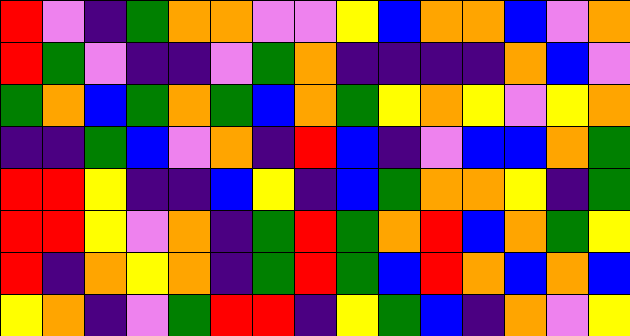[["red", "violet", "indigo", "green", "orange", "orange", "violet", "violet", "yellow", "blue", "orange", "orange", "blue", "violet", "orange"], ["red", "green", "violet", "indigo", "indigo", "violet", "green", "orange", "indigo", "indigo", "indigo", "indigo", "orange", "blue", "violet"], ["green", "orange", "blue", "green", "orange", "green", "blue", "orange", "green", "yellow", "orange", "yellow", "violet", "yellow", "orange"], ["indigo", "indigo", "green", "blue", "violet", "orange", "indigo", "red", "blue", "indigo", "violet", "blue", "blue", "orange", "green"], ["red", "red", "yellow", "indigo", "indigo", "blue", "yellow", "indigo", "blue", "green", "orange", "orange", "yellow", "indigo", "green"], ["red", "red", "yellow", "violet", "orange", "indigo", "green", "red", "green", "orange", "red", "blue", "orange", "green", "yellow"], ["red", "indigo", "orange", "yellow", "orange", "indigo", "green", "red", "green", "blue", "red", "orange", "blue", "orange", "blue"], ["yellow", "orange", "indigo", "violet", "green", "red", "red", "indigo", "yellow", "green", "blue", "indigo", "orange", "violet", "yellow"]]